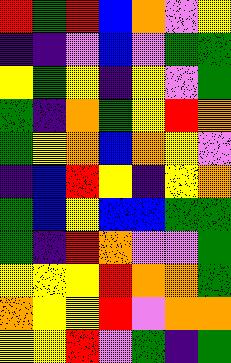[["red", "green", "red", "blue", "orange", "violet", "yellow"], ["indigo", "indigo", "violet", "blue", "violet", "green", "green"], ["yellow", "green", "yellow", "indigo", "yellow", "violet", "green"], ["green", "indigo", "orange", "green", "yellow", "red", "orange"], ["green", "yellow", "orange", "blue", "orange", "yellow", "violet"], ["indigo", "blue", "red", "yellow", "indigo", "yellow", "orange"], ["green", "blue", "yellow", "blue", "blue", "green", "green"], ["green", "indigo", "red", "orange", "violet", "violet", "green"], ["yellow", "yellow", "yellow", "red", "orange", "orange", "green"], ["orange", "yellow", "yellow", "red", "violet", "orange", "orange"], ["yellow", "yellow", "red", "violet", "green", "indigo", "green"]]